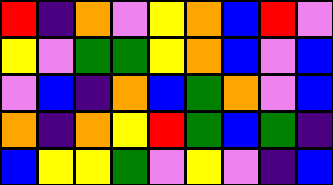[["red", "indigo", "orange", "violet", "yellow", "orange", "blue", "red", "violet"], ["yellow", "violet", "green", "green", "yellow", "orange", "blue", "violet", "blue"], ["violet", "blue", "indigo", "orange", "blue", "green", "orange", "violet", "blue"], ["orange", "indigo", "orange", "yellow", "red", "green", "blue", "green", "indigo"], ["blue", "yellow", "yellow", "green", "violet", "yellow", "violet", "indigo", "blue"]]